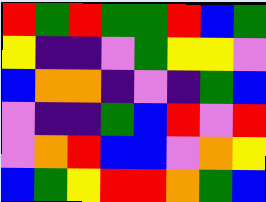[["red", "green", "red", "green", "green", "red", "blue", "green"], ["yellow", "indigo", "indigo", "violet", "green", "yellow", "yellow", "violet"], ["blue", "orange", "orange", "indigo", "violet", "indigo", "green", "blue"], ["violet", "indigo", "indigo", "green", "blue", "red", "violet", "red"], ["violet", "orange", "red", "blue", "blue", "violet", "orange", "yellow"], ["blue", "green", "yellow", "red", "red", "orange", "green", "blue"]]